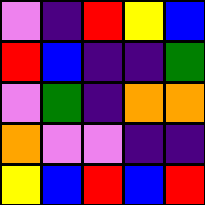[["violet", "indigo", "red", "yellow", "blue"], ["red", "blue", "indigo", "indigo", "green"], ["violet", "green", "indigo", "orange", "orange"], ["orange", "violet", "violet", "indigo", "indigo"], ["yellow", "blue", "red", "blue", "red"]]